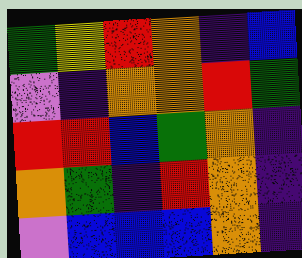[["green", "yellow", "red", "orange", "indigo", "blue"], ["violet", "indigo", "orange", "orange", "red", "green"], ["red", "red", "blue", "green", "orange", "indigo"], ["orange", "green", "indigo", "red", "orange", "indigo"], ["violet", "blue", "blue", "blue", "orange", "indigo"]]